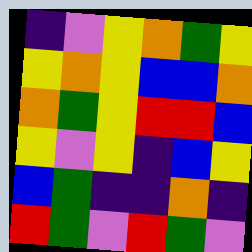[["indigo", "violet", "yellow", "orange", "green", "yellow"], ["yellow", "orange", "yellow", "blue", "blue", "orange"], ["orange", "green", "yellow", "red", "red", "blue"], ["yellow", "violet", "yellow", "indigo", "blue", "yellow"], ["blue", "green", "indigo", "indigo", "orange", "indigo"], ["red", "green", "violet", "red", "green", "violet"]]